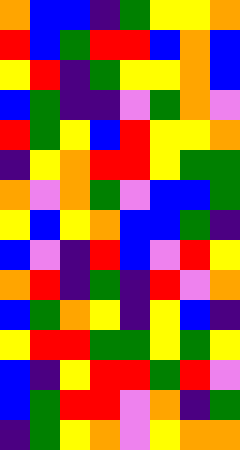[["orange", "blue", "blue", "indigo", "green", "yellow", "yellow", "orange"], ["red", "blue", "green", "red", "red", "blue", "orange", "blue"], ["yellow", "red", "indigo", "green", "yellow", "yellow", "orange", "blue"], ["blue", "green", "indigo", "indigo", "violet", "green", "orange", "violet"], ["red", "green", "yellow", "blue", "red", "yellow", "yellow", "orange"], ["indigo", "yellow", "orange", "red", "red", "yellow", "green", "green"], ["orange", "violet", "orange", "green", "violet", "blue", "blue", "green"], ["yellow", "blue", "yellow", "orange", "blue", "blue", "green", "indigo"], ["blue", "violet", "indigo", "red", "blue", "violet", "red", "yellow"], ["orange", "red", "indigo", "green", "indigo", "red", "violet", "orange"], ["blue", "green", "orange", "yellow", "indigo", "yellow", "blue", "indigo"], ["yellow", "red", "red", "green", "green", "yellow", "green", "yellow"], ["blue", "indigo", "yellow", "red", "red", "green", "red", "violet"], ["blue", "green", "red", "red", "violet", "orange", "indigo", "green"], ["indigo", "green", "yellow", "orange", "violet", "yellow", "orange", "orange"]]